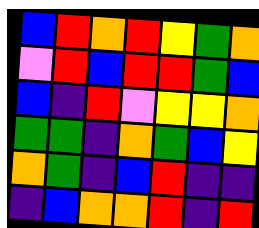[["blue", "red", "orange", "red", "yellow", "green", "orange"], ["violet", "red", "blue", "red", "red", "green", "blue"], ["blue", "indigo", "red", "violet", "yellow", "yellow", "orange"], ["green", "green", "indigo", "orange", "green", "blue", "yellow"], ["orange", "green", "indigo", "blue", "red", "indigo", "indigo"], ["indigo", "blue", "orange", "orange", "red", "indigo", "red"]]